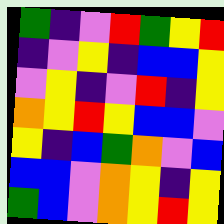[["green", "indigo", "violet", "red", "green", "yellow", "red"], ["indigo", "violet", "yellow", "indigo", "blue", "blue", "yellow"], ["violet", "yellow", "indigo", "violet", "red", "indigo", "yellow"], ["orange", "yellow", "red", "yellow", "blue", "blue", "violet"], ["yellow", "indigo", "blue", "green", "orange", "violet", "blue"], ["blue", "blue", "violet", "orange", "yellow", "indigo", "yellow"], ["green", "blue", "violet", "orange", "yellow", "red", "yellow"]]